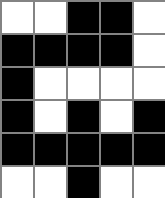[["white", "white", "black", "black", "white"], ["black", "black", "black", "black", "white"], ["black", "white", "white", "white", "white"], ["black", "white", "black", "white", "black"], ["black", "black", "black", "black", "black"], ["white", "white", "black", "white", "white"]]